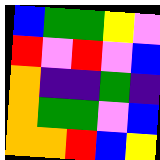[["blue", "green", "green", "yellow", "violet"], ["red", "violet", "red", "violet", "blue"], ["orange", "indigo", "indigo", "green", "indigo"], ["orange", "green", "green", "violet", "blue"], ["orange", "orange", "red", "blue", "yellow"]]